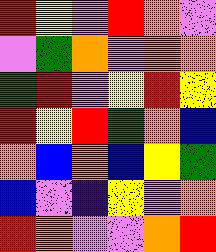[["red", "yellow", "violet", "red", "orange", "violet"], ["violet", "green", "orange", "violet", "orange", "orange"], ["green", "red", "violet", "yellow", "red", "yellow"], ["red", "yellow", "red", "green", "orange", "blue"], ["orange", "blue", "orange", "blue", "yellow", "green"], ["blue", "violet", "indigo", "yellow", "violet", "orange"], ["red", "orange", "violet", "violet", "orange", "red"]]